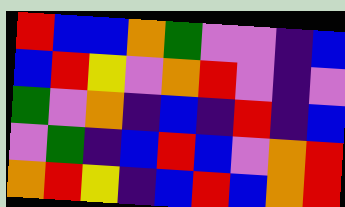[["red", "blue", "blue", "orange", "green", "violet", "violet", "indigo", "blue"], ["blue", "red", "yellow", "violet", "orange", "red", "violet", "indigo", "violet"], ["green", "violet", "orange", "indigo", "blue", "indigo", "red", "indigo", "blue"], ["violet", "green", "indigo", "blue", "red", "blue", "violet", "orange", "red"], ["orange", "red", "yellow", "indigo", "blue", "red", "blue", "orange", "red"]]